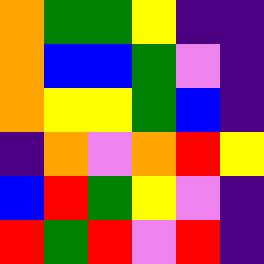[["orange", "green", "green", "yellow", "indigo", "indigo"], ["orange", "blue", "blue", "green", "violet", "indigo"], ["orange", "yellow", "yellow", "green", "blue", "indigo"], ["indigo", "orange", "violet", "orange", "red", "yellow"], ["blue", "red", "green", "yellow", "violet", "indigo"], ["red", "green", "red", "violet", "red", "indigo"]]